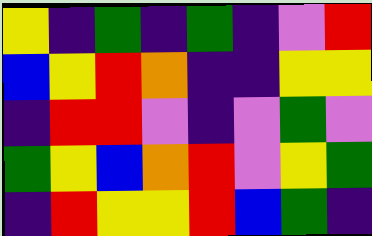[["yellow", "indigo", "green", "indigo", "green", "indigo", "violet", "red"], ["blue", "yellow", "red", "orange", "indigo", "indigo", "yellow", "yellow"], ["indigo", "red", "red", "violet", "indigo", "violet", "green", "violet"], ["green", "yellow", "blue", "orange", "red", "violet", "yellow", "green"], ["indigo", "red", "yellow", "yellow", "red", "blue", "green", "indigo"]]